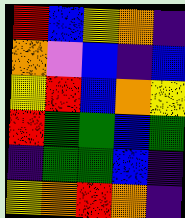[["red", "blue", "yellow", "orange", "indigo"], ["orange", "violet", "blue", "indigo", "blue"], ["yellow", "red", "blue", "orange", "yellow"], ["red", "green", "green", "blue", "green"], ["indigo", "green", "green", "blue", "indigo"], ["yellow", "orange", "red", "orange", "indigo"]]